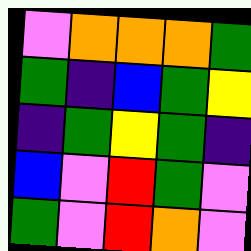[["violet", "orange", "orange", "orange", "green"], ["green", "indigo", "blue", "green", "yellow"], ["indigo", "green", "yellow", "green", "indigo"], ["blue", "violet", "red", "green", "violet"], ["green", "violet", "red", "orange", "violet"]]